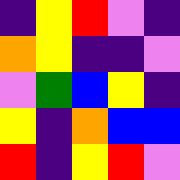[["indigo", "yellow", "red", "violet", "indigo"], ["orange", "yellow", "indigo", "indigo", "violet"], ["violet", "green", "blue", "yellow", "indigo"], ["yellow", "indigo", "orange", "blue", "blue"], ["red", "indigo", "yellow", "red", "violet"]]